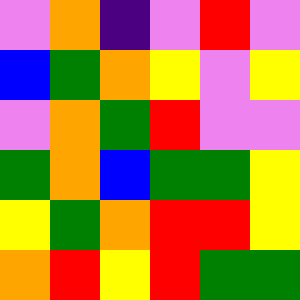[["violet", "orange", "indigo", "violet", "red", "violet"], ["blue", "green", "orange", "yellow", "violet", "yellow"], ["violet", "orange", "green", "red", "violet", "violet"], ["green", "orange", "blue", "green", "green", "yellow"], ["yellow", "green", "orange", "red", "red", "yellow"], ["orange", "red", "yellow", "red", "green", "green"]]